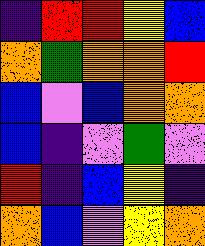[["indigo", "red", "red", "yellow", "blue"], ["orange", "green", "orange", "orange", "red"], ["blue", "violet", "blue", "orange", "orange"], ["blue", "indigo", "violet", "green", "violet"], ["red", "indigo", "blue", "yellow", "indigo"], ["orange", "blue", "violet", "yellow", "orange"]]